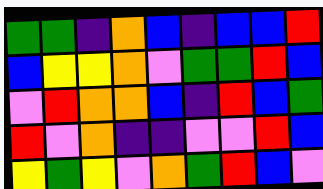[["green", "green", "indigo", "orange", "blue", "indigo", "blue", "blue", "red"], ["blue", "yellow", "yellow", "orange", "violet", "green", "green", "red", "blue"], ["violet", "red", "orange", "orange", "blue", "indigo", "red", "blue", "green"], ["red", "violet", "orange", "indigo", "indigo", "violet", "violet", "red", "blue"], ["yellow", "green", "yellow", "violet", "orange", "green", "red", "blue", "violet"]]